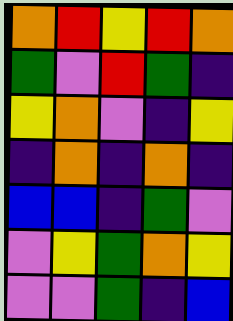[["orange", "red", "yellow", "red", "orange"], ["green", "violet", "red", "green", "indigo"], ["yellow", "orange", "violet", "indigo", "yellow"], ["indigo", "orange", "indigo", "orange", "indigo"], ["blue", "blue", "indigo", "green", "violet"], ["violet", "yellow", "green", "orange", "yellow"], ["violet", "violet", "green", "indigo", "blue"]]